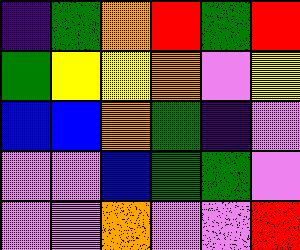[["indigo", "green", "orange", "red", "green", "red"], ["green", "yellow", "yellow", "orange", "violet", "yellow"], ["blue", "blue", "orange", "green", "indigo", "violet"], ["violet", "violet", "blue", "green", "green", "violet"], ["violet", "violet", "orange", "violet", "violet", "red"]]